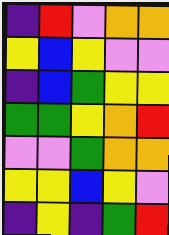[["indigo", "red", "violet", "orange", "orange"], ["yellow", "blue", "yellow", "violet", "violet"], ["indigo", "blue", "green", "yellow", "yellow"], ["green", "green", "yellow", "orange", "red"], ["violet", "violet", "green", "orange", "orange"], ["yellow", "yellow", "blue", "yellow", "violet"], ["indigo", "yellow", "indigo", "green", "red"]]